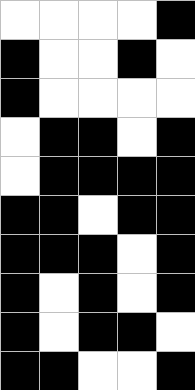[["white", "white", "white", "white", "black"], ["black", "white", "white", "black", "white"], ["black", "white", "white", "white", "white"], ["white", "black", "black", "white", "black"], ["white", "black", "black", "black", "black"], ["black", "black", "white", "black", "black"], ["black", "black", "black", "white", "black"], ["black", "white", "black", "white", "black"], ["black", "white", "black", "black", "white"], ["black", "black", "white", "white", "black"]]